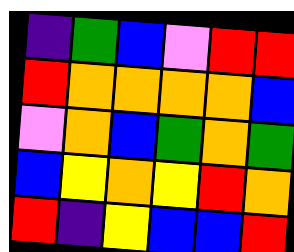[["indigo", "green", "blue", "violet", "red", "red"], ["red", "orange", "orange", "orange", "orange", "blue"], ["violet", "orange", "blue", "green", "orange", "green"], ["blue", "yellow", "orange", "yellow", "red", "orange"], ["red", "indigo", "yellow", "blue", "blue", "red"]]